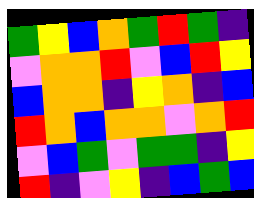[["green", "yellow", "blue", "orange", "green", "red", "green", "indigo"], ["violet", "orange", "orange", "red", "violet", "blue", "red", "yellow"], ["blue", "orange", "orange", "indigo", "yellow", "orange", "indigo", "blue"], ["red", "orange", "blue", "orange", "orange", "violet", "orange", "red"], ["violet", "blue", "green", "violet", "green", "green", "indigo", "yellow"], ["red", "indigo", "violet", "yellow", "indigo", "blue", "green", "blue"]]